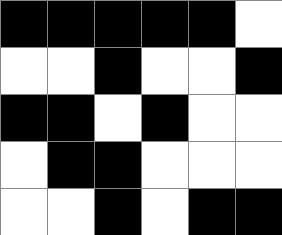[["black", "black", "black", "black", "black", "white"], ["white", "white", "black", "white", "white", "black"], ["black", "black", "white", "black", "white", "white"], ["white", "black", "black", "white", "white", "white"], ["white", "white", "black", "white", "black", "black"]]